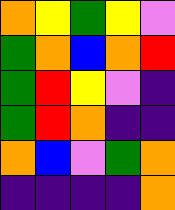[["orange", "yellow", "green", "yellow", "violet"], ["green", "orange", "blue", "orange", "red"], ["green", "red", "yellow", "violet", "indigo"], ["green", "red", "orange", "indigo", "indigo"], ["orange", "blue", "violet", "green", "orange"], ["indigo", "indigo", "indigo", "indigo", "orange"]]